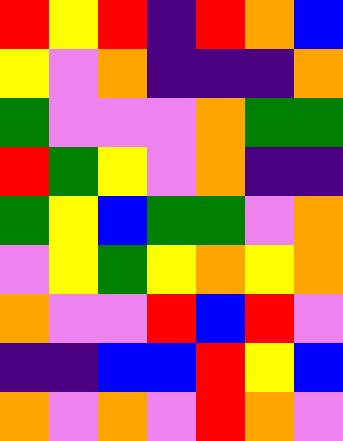[["red", "yellow", "red", "indigo", "red", "orange", "blue"], ["yellow", "violet", "orange", "indigo", "indigo", "indigo", "orange"], ["green", "violet", "violet", "violet", "orange", "green", "green"], ["red", "green", "yellow", "violet", "orange", "indigo", "indigo"], ["green", "yellow", "blue", "green", "green", "violet", "orange"], ["violet", "yellow", "green", "yellow", "orange", "yellow", "orange"], ["orange", "violet", "violet", "red", "blue", "red", "violet"], ["indigo", "indigo", "blue", "blue", "red", "yellow", "blue"], ["orange", "violet", "orange", "violet", "red", "orange", "violet"]]